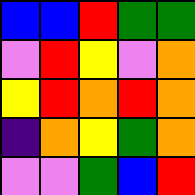[["blue", "blue", "red", "green", "green"], ["violet", "red", "yellow", "violet", "orange"], ["yellow", "red", "orange", "red", "orange"], ["indigo", "orange", "yellow", "green", "orange"], ["violet", "violet", "green", "blue", "red"]]